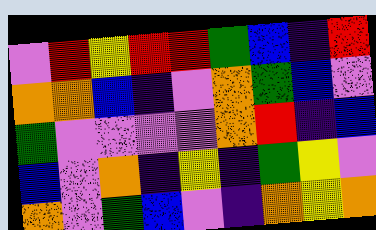[["violet", "red", "yellow", "red", "red", "green", "blue", "indigo", "red"], ["orange", "orange", "blue", "indigo", "violet", "orange", "green", "blue", "violet"], ["green", "violet", "violet", "violet", "violet", "orange", "red", "indigo", "blue"], ["blue", "violet", "orange", "indigo", "yellow", "indigo", "green", "yellow", "violet"], ["orange", "violet", "green", "blue", "violet", "indigo", "orange", "yellow", "orange"]]